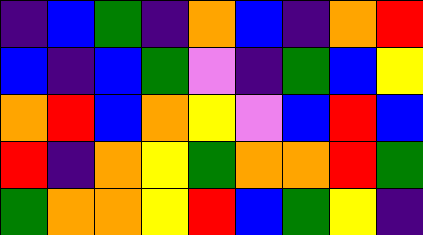[["indigo", "blue", "green", "indigo", "orange", "blue", "indigo", "orange", "red"], ["blue", "indigo", "blue", "green", "violet", "indigo", "green", "blue", "yellow"], ["orange", "red", "blue", "orange", "yellow", "violet", "blue", "red", "blue"], ["red", "indigo", "orange", "yellow", "green", "orange", "orange", "red", "green"], ["green", "orange", "orange", "yellow", "red", "blue", "green", "yellow", "indigo"]]